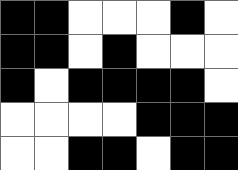[["black", "black", "white", "white", "white", "black", "white"], ["black", "black", "white", "black", "white", "white", "white"], ["black", "white", "black", "black", "black", "black", "white"], ["white", "white", "white", "white", "black", "black", "black"], ["white", "white", "black", "black", "white", "black", "black"]]